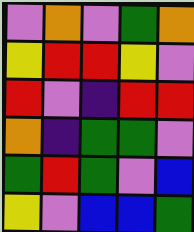[["violet", "orange", "violet", "green", "orange"], ["yellow", "red", "red", "yellow", "violet"], ["red", "violet", "indigo", "red", "red"], ["orange", "indigo", "green", "green", "violet"], ["green", "red", "green", "violet", "blue"], ["yellow", "violet", "blue", "blue", "green"]]